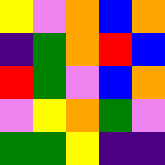[["yellow", "violet", "orange", "blue", "orange"], ["indigo", "green", "orange", "red", "blue"], ["red", "green", "violet", "blue", "orange"], ["violet", "yellow", "orange", "green", "violet"], ["green", "green", "yellow", "indigo", "indigo"]]